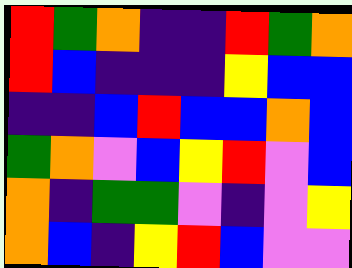[["red", "green", "orange", "indigo", "indigo", "red", "green", "orange"], ["red", "blue", "indigo", "indigo", "indigo", "yellow", "blue", "blue"], ["indigo", "indigo", "blue", "red", "blue", "blue", "orange", "blue"], ["green", "orange", "violet", "blue", "yellow", "red", "violet", "blue"], ["orange", "indigo", "green", "green", "violet", "indigo", "violet", "yellow"], ["orange", "blue", "indigo", "yellow", "red", "blue", "violet", "violet"]]